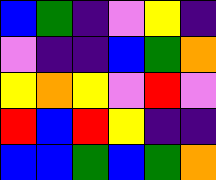[["blue", "green", "indigo", "violet", "yellow", "indigo"], ["violet", "indigo", "indigo", "blue", "green", "orange"], ["yellow", "orange", "yellow", "violet", "red", "violet"], ["red", "blue", "red", "yellow", "indigo", "indigo"], ["blue", "blue", "green", "blue", "green", "orange"]]